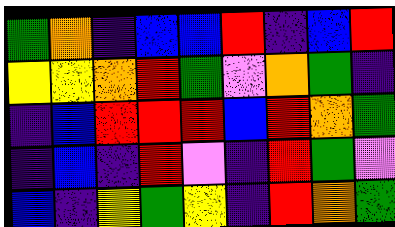[["green", "orange", "indigo", "blue", "blue", "red", "indigo", "blue", "red"], ["yellow", "yellow", "orange", "red", "green", "violet", "orange", "green", "indigo"], ["indigo", "blue", "red", "red", "red", "blue", "red", "orange", "green"], ["indigo", "blue", "indigo", "red", "violet", "indigo", "red", "green", "violet"], ["blue", "indigo", "yellow", "green", "yellow", "indigo", "red", "orange", "green"]]